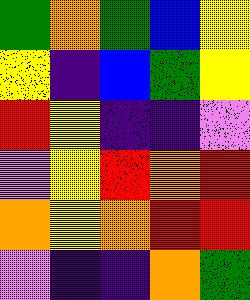[["green", "orange", "green", "blue", "yellow"], ["yellow", "indigo", "blue", "green", "yellow"], ["red", "yellow", "indigo", "indigo", "violet"], ["violet", "yellow", "red", "orange", "red"], ["orange", "yellow", "orange", "red", "red"], ["violet", "indigo", "indigo", "orange", "green"]]